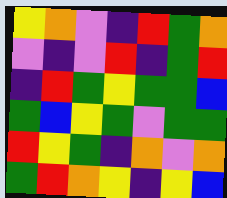[["yellow", "orange", "violet", "indigo", "red", "green", "orange"], ["violet", "indigo", "violet", "red", "indigo", "green", "red"], ["indigo", "red", "green", "yellow", "green", "green", "blue"], ["green", "blue", "yellow", "green", "violet", "green", "green"], ["red", "yellow", "green", "indigo", "orange", "violet", "orange"], ["green", "red", "orange", "yellow", "indigo", "yellow", "blue"]]